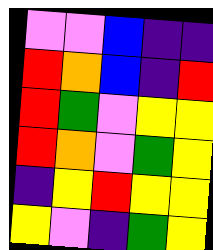[["violet", "violet", "blue", "indigo", "indigo"], ["red", "orange", "blue", "indigo", "red"], ["red", "green", "violet", "yellow", "yellow"], ["red", "orange", "violet", "green", "yellow"], ["indigo", "yellow", "red", "yellow", "yellow"], ["yellow", "violet", "indigo", "green", "yellow"]]